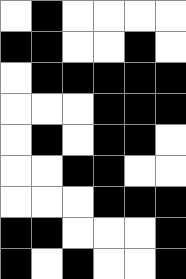[["white", "black", "white", "white", "white", "white"], ["black", "black", "white", "white", "black", "white"], ["white", "black", "black", "black", "black", "black"], ["white", "white", "white", "black", "black", "black"], ["white", "black", "white", "black", "black", "white"], ["white", "white", "black", "black", "white", "white"], ["white", "white", "white", "black", "black", "black"], ["black", "black", "white", "white", "white", "black"], ["black", "white", "black", "white", "white", "black"]]